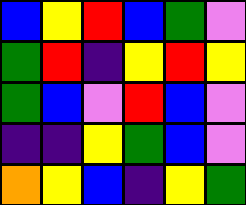[["blue", "yellow", "red", "blue", "green", "violet"], ["green", "red", "indigo", "yellow", "red", "yellow"], ["green", "blue", "violet", "red", "blue", "violet"], ["indigo", "indigo", "yellow", "green", "blue", "violet"], ["orange", "yellow", "blue", "indigo", "yellow", "green"]]